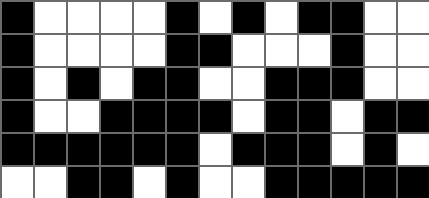[["black", "white", "white", "white", "white", "black", "white", "black", "white", "black", "black", "white", "white"], ["black", "white", "white", "white", "white", "black", "black", "white", "white", "white", "black", "white", "white"], ["black", "white", "black", "white", "black", "black", "white", "white", "black", "black", "black", "white", "white"], ["black", "white", "white", "black", "black", "black", "black", "white", "black", "black", "white", "black", "black"], ["black", "black", "black", "black", "black", "black", "white", "black", "black", "black", "white", "black", "white"], ["white", "white", "black", "black", "white", "black", "white", "white", "black", "black", "black", "black", "black"]]